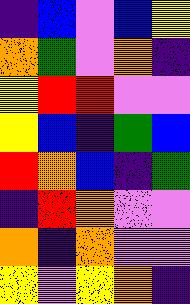[["indigo", "blue", "violet", "blue", "yellow"], ["orange", "green", "violet", "orange", "indigo"], ["yellow", "red", "red", "violet", "violet"], ["yellow", "blue", "indigo", "green", "blue"], ["red", "orange", "blue", "indigo", "green"], ["indigo", "red", "orange", "violet", "violet"], ["orange", "indigo", "orange", "violet", "violet"], ["yellow", "violet", "yellow", "orange", "indigo"]]